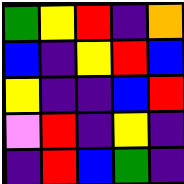[["green", "yellow", "red", "indigo", "orange"], ["blue", "indigo", "yellow", "red", "blue"], ["yellow", "indigo", "indigo", "blue", "red"], ["violet", "red", "indigo", "yellow", "indigo"], ["indigo", "red", "blue", "green", "indigo"]]